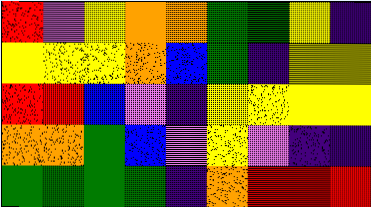[["red", "violet", "yellow", "orange", "orange", "green", "green", "yellow", "indigo"], ["yellow", "yellow", "yellow", "orange", "blue", "green", "indigo", "yellow", "yellow"], ["red", "red", "blue", "violet", "indigo", "yellow", "yellow", "yellow", "yellow"], ["orange", "orange", "green", "blue", "violet", "yellow", "violet", "indigo", "indigo"], ["green", "green", "green", "green", "indigo", "orange", "red", "red", "red"]]